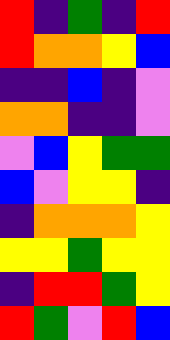[["red", "indigo", "green", "indigo", "red"], ["red", "orange", "orange", "yellow", "blue"], ["indigo", "indigo", "blue", "indigo", "violet"], ["orange", "orange", "indigo", "indigo", "violet"], ["violet", "blue", "yellow", "green", "green"], ["blue", "violet", "yellow", "yellow", "indigo"], ["indigo", "orange", "orange", "orange", "yellow"], ["yellow", "yellow", "green", "yellow", "yellow"], ["indigo", "red", "red", "green", "yellow"], ["red", "green", "violet", "red", "blue"]]